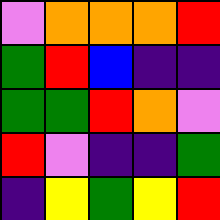[["violet", "orange", "orange", "orange", "red"], ["green", "red", "blue", "indigo", "indigo"], ["green", "green", "red", "orange", "violet"], ["red", "violet", "indigo", "indigo", "green"], ["indigo", "yellow", "green", "yellow", "red"]]